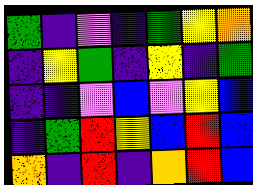[["green", "indigo", "violet", "indigo", "green", "yellow", "orange"], ["indigo", "yellow", "green", "indigo", "yellow", "indigo", "green"], ["indigo", "indigo", "violet", "blue", "violet", "yellow", "blue"], ["indigo", "green", "red", "yellow", "blue", "red", "blue"], ["orange", "indigo", "red", "indigo", "orange", "red", "blue"]]